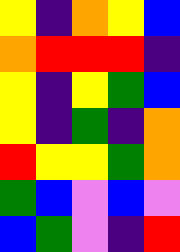[["yellow", "indigo", "orange", "yellow", "blue"], ["orange", "red", "red", "red", "indigo"], ["yellow", "indigo", "yellow", "green", "blue"], ["yellow", "indigo", "green", "indigo", "orange"], ["red", "yellow", "yellow", "green", "orange"], ["green", "blue", "violet", "blue", "violet"], ["blue", "green", "violet", "indigo", "red"]]